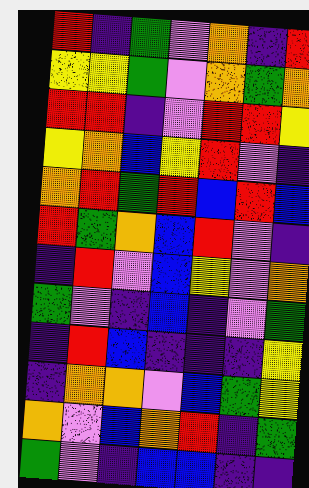[["red", "indigo", "green", "violet", "orange", "indigo", "red"], ["yellow", "yellow", "green", "violet", "orange", "green", "orange"], ["red", "red", "indigo", "violet", "red", "red", "yellow"], ["yellow", "orange", "blue", "yellow", "red", "violet", "indigo"], ["orange", "red", "green", "red", "blue", "red", "blue"], ["red", "green", "orange", "blue", "red", "violet", "indigo"], ["indigo", "red", "violet", "blue", "yellow", "violet", "orange"], ["green", "violet", "indigo", "blue", "indigo", "violet", "green"], ["indigo", "red", "blue", "indigo", "indigo", "indigo", "yellow"], ["indigo", "orange", "orange", "violet", "blue", "green", "yellow"], ["orange", "violet", "blue", "orange", "red", "indigo", "green"], ["green", "violet", "indigo", "blue", "blue", "indigo", "indigo"]]